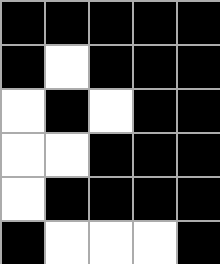[["black", "black", "black", "black", "black"], ["black", "white", "black", "black", "black"], ["white", "black", "white", "black", "black"], ["white", "white", "black", "black", "black"], ["white", "black", "black", "black", "black"], ["black", "white", "white", "white", "black"]]